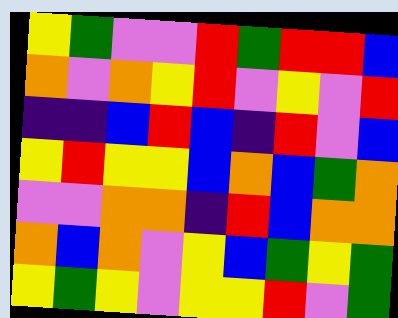[["yellow", "green", "violet", "violet", "red", "green", "red", "red", "blue"], ["orange", "violet", "orange", "yellow", "red", "violet", "yellow", "violet", "red"], ["indigo", "indigo", "blue", "red", "blue", "indigo", "red", "violet", "blue"], ["yellow", "red", "yellow", "yellow", "blue", "orange", "blue", "green", "orange"], ["violet", "violet", "orange", "orange", "indigo", "red", "blue", "orange", "orange"], ["orange", "blue", "orange", "violet", "yellow", "blue", "green", "yellow", "green"], ["yellow", "green", "yellow", "violet", "yellow", "yellow", "red", "violet", "green"]]